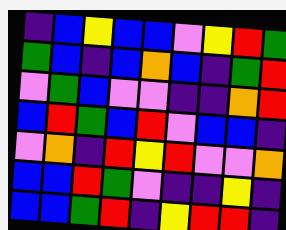[["indigo", "blue", "yellow", "blue", "blue", "violet", "yellow", "red", "green"], ["green", "blue", "indigo", "blue", "orange", "blue", "indigo", "green", "red"], ["violet", "green", "blue", "violet", "violet", "indigo", "indigo", "orange", "red"], ["blue", "red", "green", "blue", "red", "violet", "blue", "blue", "indigo"], ["violet", "orange", "indigo", "red", "yellow", "red", "violet", "violet", "orange"], ["blue", "blue", "red", "green", "violet", "indigo", "indigo", "yellow", "indigo"], ["blue", "blue", "green", "red", "indigo", "yellow", "red", "red", "indigo"]]